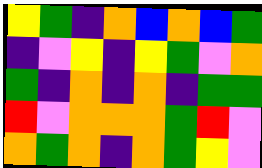[["yellow", "green", "indigo", "orange", "blue", "orange", "blue", "green"], ["indigo", "violet", "yellow", "indigo", "yellow", "green", "violet", "orange"], ["green", "indigo", "orange", "indigo", "orange", "indigo", "green", "green"], ["red", "violet", "orange", "orange", "orange", "green", "red", "violet"], ["orange", "green", "orange", "indigo", "orange", "green", "yellow", "violet"]]